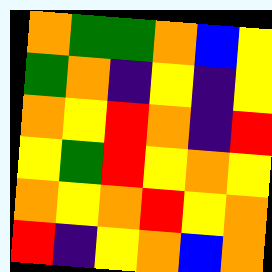[["orange", "green", "green", "orange", "blue", "yellow"], ["green", "orange", "indigo", "yellow", "indigo", "yellow"], ["orange", "yellow", "red", "orange", "indigo", "red"], ["yellow", "green", "red", "yellow", "orange", "yellow"], ["orange", "yellow", "orange", "red", "yellow", "orange"], ["red", "indigo", "yellow", "orange", "blue", "orange"]]